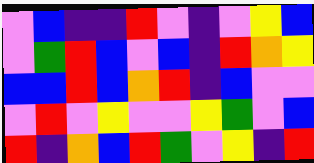[["violet", "blue", "indigo", "indigo", "red", "violet", "indigo", "violet", "yellow", "blue"], ["violet", "green", "red", "blue", "violet", "blue", "indigo", "red", "orange", "yellow"], ["blue", "blue", "red", "blue", "orange", "red", "indigo", "blue", "violet", "violet"], ["violet", "red", "violet", "yellow", "violet", "violet", "yellow", "green", "violet", "blue"], ["red", "indigo", "orange", "blue", "red", "green", "violet", "yellow", "indigo", "red"]]